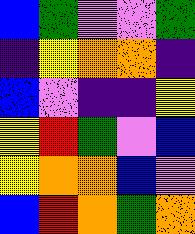[["blue", "green", "violet", "violet", "green"], ["indigo", "yellow", "orange", "orange", "indigo"], ["blue", "violet", "indigo", "indigo", "yellow"], ["yellow", "red", "green", "violet", "blue"], ["yellow", "orange", "orange", "blue", "violet"], ["blue", "red", "orange", "green", "orange"]]